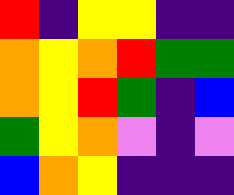[["red", "indigo", "yellow", "yellow", "indigo", "indigo"], ["orange", "yellow", "orange", "red", "green", "green"], ["orange", "yellow", "red", "green", "indigo", "blue"], ["green", "yellow", "orange", "violet", "indigo", "violet"], ["blue", "orange", "yellow", "indigo", "indigo", "indigo"]]